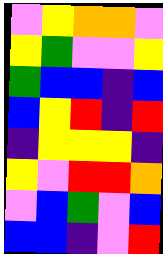[["violet", "yellow", "orange", "orange", "violet"], ["yellow", "green", "violet", "violet", "yellow"], ["green", "blue", "blue", "indigo", "blue"], ["blue", "yellow", "red", "indigo", "red"], ["indigo", "yellow", "yellow", "yellow", "indigo"], ["yellow", "violet", "red", "red", "orange"], ["violet", "blue", "green", "violet", "blue"], ["blue", "blue", "indigo", "violet", "red"]]